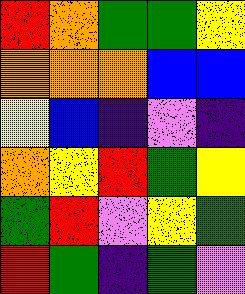[["red", "orange", "green", "green", "yellow"], ["orange", "orange", "orange", "blue", "blue"], ["yellow", "blue", "indigo", "violet", "indigo"], ["orange", "yellow", "red", "green", "yellow"], ["green", "red", "violet", "yellow", "green"], ["red", "green", "indigo", "green", "violet"]]